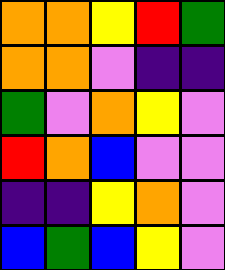[["orange", "orange", "yellow", "red", "green"], ["orange", "orange", "violet", "indigo", "indigo"], ["green", "violet", "orange", "yellow", "violet"], ["red", "orange", "blue", "violet", "violet"], ["indigo", "indigo", "yellow", "orange", "violet"], ["blue", "green", "blue", "yellow", "violet"]]